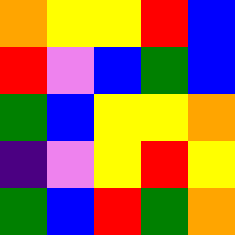[["orange", "yellow", "yellow", "red", "blue"], ["red", "violet", "blue", "green", "blue"], ["green", "blue", "yellow", "yellow", "orange"], ["indigo", "violet", "yellow", "red", "yellow"], ["green", "blue", "red", "green", "orange"]]